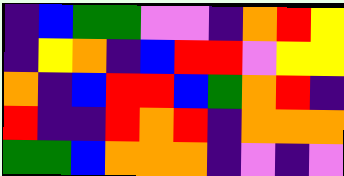[["indigo", "blue", "green", "green", "violet", "violet", "indigo", "orange", "red", "yellow"], ["indigo", "yellow", "orange", "indigo", "blue", "red", "red", "violet", "yellow", "yellow"], ["orange", "indigo", "blue", "red", "red", "blue", "green", "orange", "red", "indigo"], ["red", "indigo", "indigo", "red", "orange", "red", "indigo", "orange", "orange", "orange"], ["green", "green", "blue", "orange", "orange", "orange", "indigo", "violet", "indigo", "violet"]]